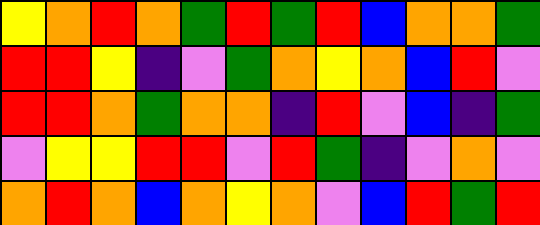[["yellow", "orange", "red", "orange", "green", "red", "green", "red", "blue", "orange", "orange", "green"], ["red", "red", "yellow", "indigo", "violet", "green", "orange", "yellow", "orange", "blue", "red", "violet"], ["red", "red", "orange", "green", "orange", "orange", "indigo", "red", "violet", "blue", "indigo", "green"], ["violet", "yellow", "yellow", "red", "red", "violet", "red", "green", "indigo", "violet", "orange", "violet"], ["orange", "red", "orange", "blue", "orange", "yellow", "orange", "violet", "blue", "red", "green", "red"]]